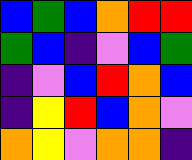[["blue", "green", "blue", "orange", "red", "red"], ["green", "blue", "indigo", "violet", "blue", "green"], ["indigo", "violet", "blue", "red", "orange", "blue"], ["indigo", "yellow", "red", "blue", "orange", "violet"], ["orange", "yellow", "violet", "orange", "orange", "indigo"]]